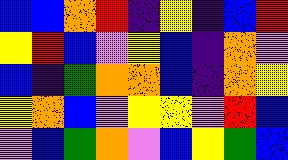[["blue", "blue", "orange", "red", "indigo", "yellow", "indigo", "blue", "red"], ["yellow", "red", "blue", "violet", "yellow", "blue", "indigo", "orange", "violet"], ["blue", "indigo", "green", "orange", "orange", "blue", "indigo", "orange", "yellow"], ["yellow", "orange", "blue", "violet", "yellow", "yellow", "violet", "red", "blue"], ["violet", "blue", "green", "orange", "violet", "blue", "yellow", "green", "blue"]]